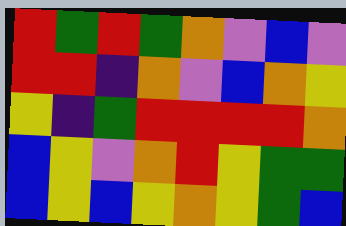[["red", "green", "red", "green", "orange", "violet", "blue", "violet"], ["red", "red", "indigo", "orange", "violet", "blue", "orange", "yellow"], ["yellow", "indigo", "green", "red", "red", "red", "red", "orange"], ["blue", "yellow", "violet", "orange", "red", "yellow", "green", "green"], ["blue", "yellow", "blue", "yellow", "orange", "yellow", "green", "blue"]]